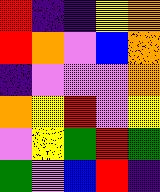[["red", "indigo", "indigo", "yellow", "orange"], ["red", "orange", "violet", "blue", "orange"], ["indigo", "violet", "violet", "violet", "orange"], ["orange", "yellow", "red", "violet", "yellow"], ["violet", "yellow", "green", "red", "green"], ["green", "violet", "blue", "red", "indigo"]]